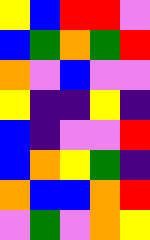[["yellow", "blue", "red", "red", "violet"], ["blue", "green", "orange", "green", "red"], ["orange", "violet", "blue", "violet", "violet"], ["yellow", "indigo", "indigo", "yellow", "indigo"], ["blue", "indigo", "violet", "violet", "red"], ["blue", "orange", "yellow", "green", "indigo"], ["orange", "blue", "blue", "orange", "red"], ["violet", "green", "violet", "orange", "yellow"]]